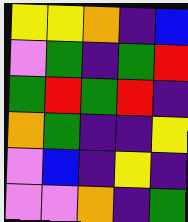[["yellow", "yellow", "orange", "indigo", "blue"], ["violet", "green", "indigo", "green", "red"], ["green", "red", "green", "red", "indigo"], ["orange", "green", "indigo", "indigo", "yellow"], ["violet", "blue", "indigo", "yellow", "indigo"], ["violet", "violet", "orange", "indigo", "green"]]